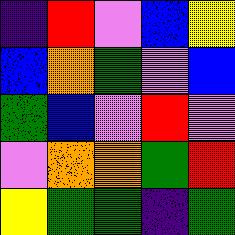[["indigo", "red", "violet", "blue", "yellow"], ["blue", "orange", "green", "violet", "blue"], ["green", "blue", "violet", "red", "violet"], ["violet", "orange", "orange", "green", "red"], ["yellow", "green", "green", "indigo", "green"]]